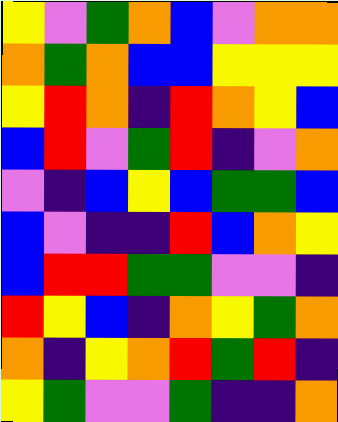[["yellow", "violet", "green", "orange", "blue", "violet", "orange", "orange"], ["orange", "green", "orange", "blue", "blue", "yellow", "yellow", "yellow"], ["yellow", "red", "orange", "indigo", "red", "orange", "yellow", "blue"], ["blue", "red", "violet", "green", "red", "indigo", "violet", "orange"], ["violet", "indigo", "blue", "yellow", "blue", "green", "green", "blue"], ["blue", "violet", "indigo", "indigo", "red", "blue", "orange", "yellow"], ["blue", "red", "red", "green", "green", "violet", "violet", "indigo"], ["red", "yellow", "blue", "indigo", "orange", "yellow", "green", "orange"], ["orange", "indigo", "yellow", "orange", "red", "green", "red", "indigo"], ["yellow", "green", "violet", "violet", "green", "indigo", "indigo", "orange"]]